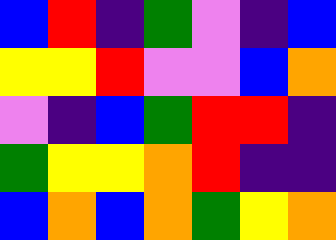[["blue", "red", "indigo", "green", "violet", "indigo", "blue"], ["yellow", "yellow", "red", "violet", "violet", "blue", "orange"], ["violet", "indigo", "blue", "green", "red", "red", "indigo"], ["green", "yellow", "yellow", "orange", "red", "indigo", "indigo"], ["blue", "orange", "blue", "orange", "green", "yellow", "orange"]]